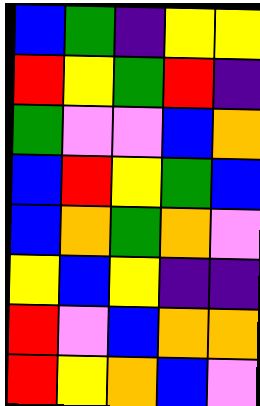[["blue", "green", "indigo", "yellow", "yellow"], ["red", "yellow", "green", "red", "indigo"], ["green", "violet", "violet", "blue", "orange"], ["blue", "red", "yellow", "green", "blue"], ["blue", "orange", "green", "orange", "violet"], ["yellow", "blue", "yellow", "indigo", "indigo"], ["red", "violet", "blue", "orange", "orange"], ["red", "yellow", "orange", "blue", "violet"]]